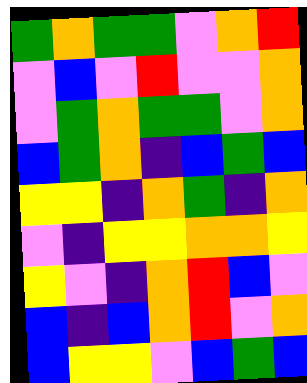[["green", "orange", "green", "green", "violet", "orange", "red"], ["violet", "blue", "violet", "red", "violet", "violet", "orange"], ["violet", "green", "orange", "green", "green", "violet", "orange"], ["blue", "green", "orange", "indigo", "blue", "green", "blue"], ["yellow", "yellow", "indigo", "orange", "green", "indigo", "orange"], ["violet", "indigo", "yellow", "yellow", "orange", "orange", "yellow"], ["yellow", "violet", "indigo", "orange", "red", "blue", "violet"], ["blue", "indigo", "blue", "orange", "red", "violet", "orange"], ["blue", "yellow", "yellow", "violet", "blue", "green", "blue"]]